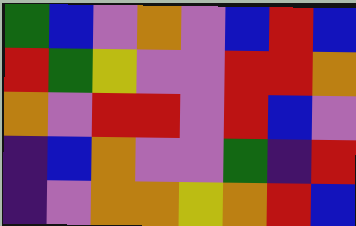[["green", "blue", "violet", "orange", "violet", "blue", "red", "blue"], ["red", "green", "yellow", "violet", "violet", "red", "red", "orange"], ["orange", "violet", "red", "red", "violet", "red", "blue", "violet"], ["indigo", "blue", "orange", "violet", "violet", "green", "indigo", "red"], ["indigo", "violet", "orange", "orange", "yellow", "orange", "red", "blue"]]